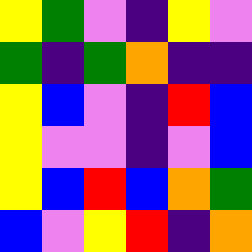[["yellow", "green", "violet", "indigo", "yellow", "violet"], ["green", "indigo", "green", "orange", "indigo", "indigo"], ["yellow", "blue", "violet", "indigo", "red", "blue"], ["yellow", "violet", "violet", "indigo", "violet", "blue"], ["yellow", "blue", "red", "blue", "orange", "green"], ["blue", "violet", "yellow", "red", "indigo", "orange"]]